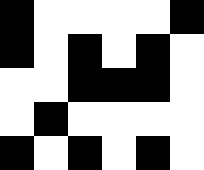[["black", "white", "white", "white", "white", "black"], ["black", "white", "black", "white", "black", "white"], ["white", "white", "black", "black", "black", "white"], ["white", "black", "white", "white", "white", "white"], ["black", "white", "black", "white", "black", "white"]]